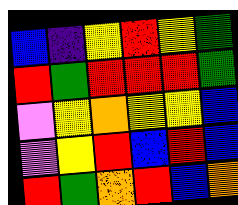[["blue", "indigo", "yellow", "red", "yellow", "green"], ["red", "green", "red", "red", "red", "green"], ["violet", "yellow", "orange", "yellow", "yellow", "blue"], ["violet", "yellow", "red", "blue", "red", "blue"], ["red", "green", "orange", "red", "blue", "orange"]]